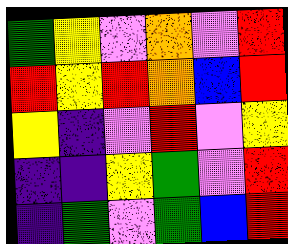[["green", "yellow", "violet", "orange", "violet", "red"], ["red", "yellow", "red", "orange", "blue", "red"], ["yellow", "indigo", "violet", "red", "violet", "yellow"], ["indigo", "indigo", "yellow", "green", "violet", "red"], ["indigo", "green", "violet", "green", "blue", "red"]]